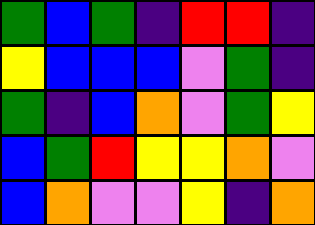[["green", "blue", "green", "indigo", "red", "red", "indigo"], ["yellow", "blue", "blue", "blue", "violet", "green", "indigo"], ["green", "indigo", "blue", "orange", "violet", "green", "yellow"], ["blue", "green", "red", "yellow", "yellow", "orange", "violet"], ["blue", "orange", "violet", "violet", "yellow", "indigo", "orange"]]